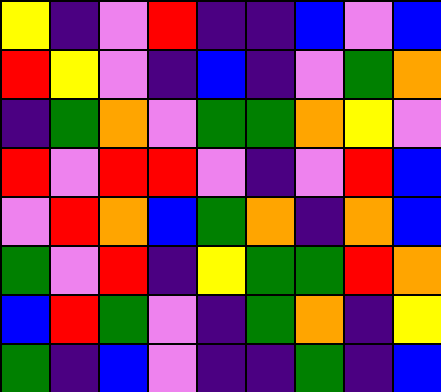[["yellow", "indigo", "violet", "red", "indigo", "indigo", "blue", "violet", "blue"], ["red", "yellow", "violet", "indigo", "blue", "indigo", "violet", "green", "orange"], ["indigo", "green", "orange", "violet", "green", "green", "orange", "yellow", "violet"], ["red", "violet", "red", "red", "violet", "indigo", "violet", "red", "blue"], ["violet", "red", "orange", "blue", "green", "orange", "indigo", "orange", "blue"], ["green", "violet", "red", "indigo", "yellow", "green", "green", "red", "orange"], ["blue", "red", "green", "violet", "indigo", "green", "orange", "indigo", "yellow"], ["green", "indigo", "blue", "violet", "indigo", "indigo", "green", "indigo", "blue"]]